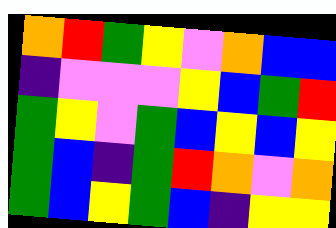[["orange", "red", "green", "yellow", "violet", "orange", "blue", "blue"], ["indigo", "violet", "violet", "violet", "yellow", "blue", "green", "red"], ["green", "yellow", "violet", "green", "blue", "yellow", "blue", "yellow"], ["green", "blue", "indigo", "green", "red", "orange", "violet", "orange"], ["green", "blue", "yellow", "green", "blue", "indigo", "yellow", "yellow"]]